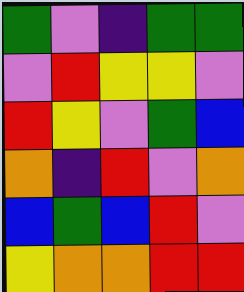[["green", "violet", "indigo", "green", "green"], ["violet", "red", "yellow", "yellow", "violet"], ["red", "yellow", "violet", "green", "blue"], ["orange", "indigo", "red", "violet", "orange"], ["blue", "green", "blue", "red", "violet"], ["yellow", "orange", "orange", "red", "red"]]